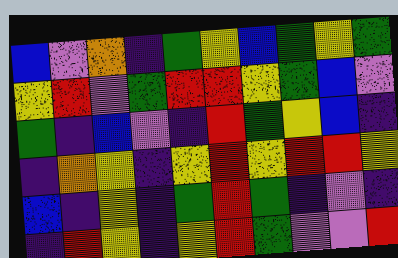[["blue", "violet", "orange", "indigo", "green", "yellow", "blue", "green", "yellow", "green"], ["yellow", "red", "violet", "green", "red", "red", "yellow", "green", "blue", "violet"], ["green", "indigo", "blue", "violet", "indigo", "red", "green", "yellow", "blue", "indigo"], ["indigo", "orange", "yellow", "indigo", "yellow", "red", "yellow", "red", "red", "yellow"], ["blue", "indigo", "yellow", "indigo", "green", "red", "green", "indigo", "violet", "indigo"], ["indigo", "red", "yellow", "indigo", "yellow", "red", "green", "violet", "violet", "red"]]